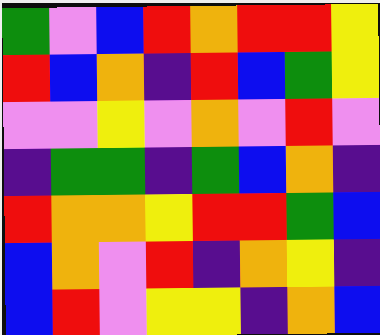[["green", "violet", "blue", "red", "orange", "red", "red", "yellow"], ["red", "blue", "orange", "indigo", "red", "blue", "green", "yellow"], ["violet", "violet", "yellow", "violet", "orange", "violet", "red", "violet"], ["indigo", "green", "green", "indigo", "green", "blue", "orange", "indigo"], ["red", "orange", "orange", "yellow", "red", "red", "green", "blue"], ["blue", "orange", "violet", "red", "indigo", "orange", "yellow", "indigo"], ["blue", "red", "violet", "yellow", "yellow", "indigo", "orange", "blue"]]